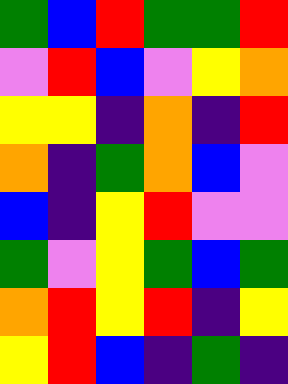[["green", "blue", "red", "green", "green", "red"], ["violet", "red", "blue", "violet", "yellow", "orange"], ["yellow", "yellow", "indigo", "orange", "indigo", "red"], ["orange", "indigo", "green", "orange", "blue", "violet"], ["blue", "indigo", "yellow", "red", "violet", "violet"], ["green", "violet", "yellow", "green", "blue", "green"], ["orange", "red", "yellow", "red", "indigo", "yellow"], ["yellow", "red", "blue", "indigo", "green", "indigo"]]